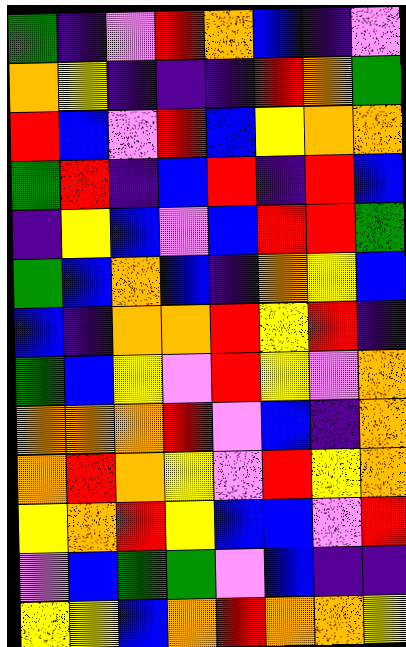[["green", "indigo", "violet", "red", "orange", "blue", "indigo", "violet"], ["orange", "yellow", "indigo", "indigo", "indigo", "red", "orange", "green"], ["red", "blue", "violet", "red", "blue", "yellow", "orange", "orange"], ["green", "red", "indigo", "blue", "red", "indigo", "red", "blue"], ["indigo", "yellow", "blue", "violet", "blue", "red", "red", "green"], ["green", "blue", "orange", "blue", "indigo", "orange", "yellow", "blue"], ["blue", "indigo", "orange", "orange", "red", "yellow", "red", "indigo"], ["green", "blue", "yellow", "violet", "red", "yellow", "violet", "orange"], ["orange", "orange", "orange", "red", "violet", "blue", "indigo", "orange"], ["orange", "red", "orange", "yellow", "violet", "red", "yellow", "orange"], ["yellow", "orange", "red", "yellow", "blue", "blue", "violet", "red"], ["violet", "blue", "green", "green", "violet", "blue", "indigo", "indigo"], ["yellow", "yellow", "blue", "orange", "red", "orange", "orange", "yellow"]]